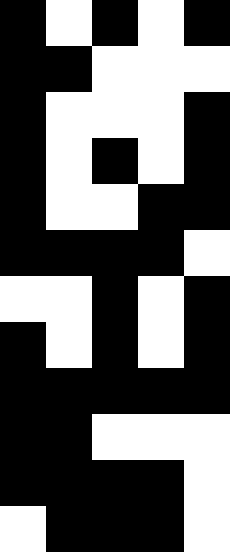[["black", "white", "black", "white", "black"], ["black", "black", "white", "white", "white"], ["black", "white", "white", "white", "black"], ["black", "white", "black", "white", "black"], ["black", "white", "white", "black", "black"], ["black", "black", "black", "black", "white"], ["white", "white", "black", "white", "black"], ["black", "white", "black", "white", "black"], ["black", "black", "black", "black", "black"], ["black", "black", "white", "white", "white"], ["black", "black", "black", "black", "white"], ["white", "black", "black", "black", "white"]]